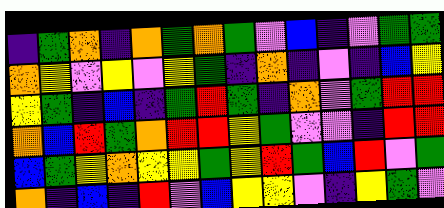[["indigo", "green", "orange", "indigo", "orange", "green", "orange", "green", "violet", "blue", "indigo", "violet", "green", "green"], ["orange", "yellow", "violet", "yellow", "violet", "yellow", "green", "indigo", "orange", "indigo", "violet", "indigo", "blue", "yellow"], ["yellow", "green", "indigo", "blue", "indigo", "green", "red", "green", "indigo", "orange", "violet", "green", "red", "red"], ["orange", "blue", "red", "green", "orange", "red", "red", "yellow", "green", "violet", "violet", "indigo", "red", "red"], ["blue", "green", "yellow", "orange", "yellow", "yellow", "green", "yellow", "red", "green", "blue", "red", "violet", "green"], ["orange", "indigo", "blue", "indigo", "red", "violet", "blue", "yellow", "yellow", "violet", "indigo", "yellow", "green", "violet"]]